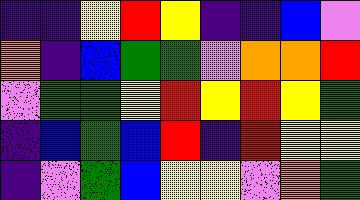[["indigo", "indigo", "yellow", "red", "yellow", "indigo", "indigo", "blue", "violet"], ["orange", "indigo", "blue", "green", "green", "violet", "orange", "orange", "red"], ["violet", "green", "green", "yellow", "red", "yellow", "red", "yellow", "green"], ["indigo", "blue", "green", "blue", "red", "indigo", "red", "yellow", "yellow"], ["indigo", "violet", "green", "blue", "yellow", "yellow", "violet", "orange", "green"]]